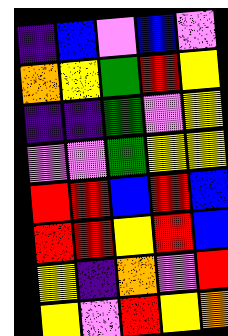[["indigo", "blue", "violet", "blue", "violet"], ["orange", "yellow", "green", "red", "yellow"], ["indigo", "indigo", "green", "violet", "yellow"], ["violet", "violet", "green", "yellow", "yellow"], ["red", "red", "blue", "red", "blue"], ["red", "red", "yellow", "red", "blue"], ["yellow", "indigo", "orange", "violet", "red"], ["yellow", "violet", "red", "yellow", "orange"]]